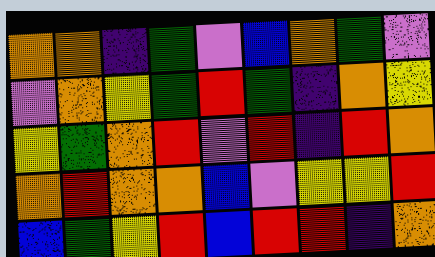[["orange", "orange", "indigo", "green", "violet", "blue", "orange", "green", "violet"], ["violet", "orange", "yellow", "green", "red", "green", "indigo", "orange", "yellow"], ["yellow", "green", "orange", "red", "violet", "red", "indigo", "red", "orange"], ["orange", "red", "orange", "orange", "blue", "violet", "yellow", "yellow", "red"], ["blue", "green", "yellow", "red", "blue", "red", "red", "indigo", "orange"]]